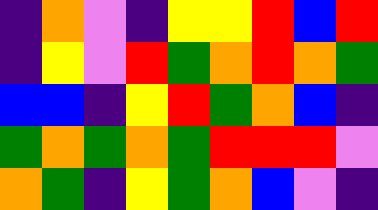[["indigo", "orange", "violet", "indigo", "yellow", "yellow", "red", "blue", "red"], ["indigo", "yellow", "violet", "red", "green", "orange", "red", "orange", "green"], ["blue", "blue", "indigo", "yellow", "red", "green", "orange", "blue", "indigo"], ["green", "orange", "green", "orange", "green", "red", "red", "red", "violet"], ["orange", "green", "indigo", "yellow", "green", "orange", "blue", "violet", "indigo"]]